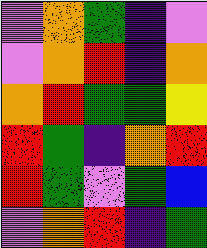[["violet", "orange", "green", "indigo", "violet"], ["violet", "orange", "red", "indigo", "orange"], ["orange", "red", "green", "green", "yellow"], ["red", "green", "indigo", "orange", "red"], ["red", "green", "violet", "green", "blue"], ["violet", "orange", "red", "indigo", "green"]]